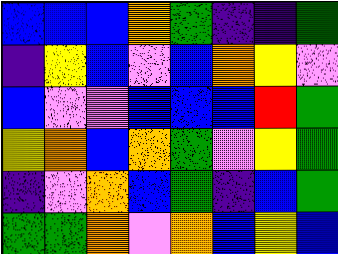[["blue", "blue", "blue", "orange", "green", "indigo", "indigo", "green"], ["indigo", "yellow", "blue", "violet", "blue", "orange", "yellow", "violet"], ["blue", "violet", "violet", "blue", "blue", "blue", "red", "green"], ["yellow", "orange", "blue", "orange", "green", "violet", "yellow", "green"], ["indigo", "violet", "orange", "blue", "green", "indigo", "blue", "green"], ["green", "green", "orange", "violet", "orange", "blue", "yellow", "blue"]]